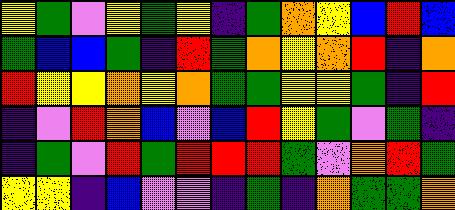[["yellow", "green", "violet", "yellow", "green", "yellow", "indigo", "green", "orange", "yellow", "blue", "red", "blue"], ["green", "blue", "blue", "green", "indigo", "red", "green", "orange", "yellow", "orange", "red", "indigo", "orange"], ["red", "yellow", "yellow", "orange", "yellow", "orange", "green", "green", "yellow", "yellow", "green", "indigo", "red"], ["indigo", "violet", "red", "orange", "blue", "violet", "blue", "red", "yellow", "green", "violet", "green", "indigo"], ["indigo", "green", "violet", "red", "green", "red", "red", "red", "green", "violet", "orange", "red", "green"], ["yellow", "yellow", "indigo", "blue", "violet", "violet", "indigo", "green", "indigo", "orange", "green", "green", "orange"]]